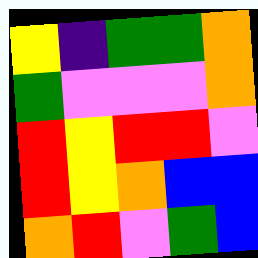[["yellow", "indigo", "green", "green", "orange"], ["green", "violet", "violet", "violet", "orange"], ["red", "yellow", "red", "red", "violet"], ["red", "yellow", "orange", "blue", "blue"], ["orange", "red", "violet", "green", "blue"]]